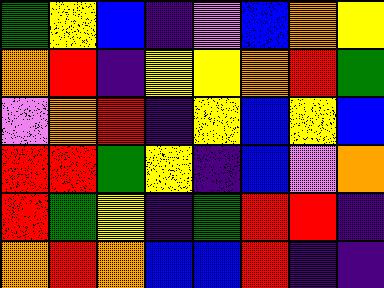[["green", "yellow", "blue", "indigo", "violet", "blue", "orange", "yellow"], ["orange", "red", "indigo", "yellow", "yellow", "orange", "red", "green"], ["violet", "orange", "red", "indigo", "yellow", "blue", "yellow", "blue"], ["red", "red", "green", "yellow", "indigo", "blue", "violet", "orange"], ["red", "green", "yellow", "indigo", "green", "red", "red", "indigo"], ["orange", "red", "orange", "blue", "blue", "red", "indigo", "indigo"]]